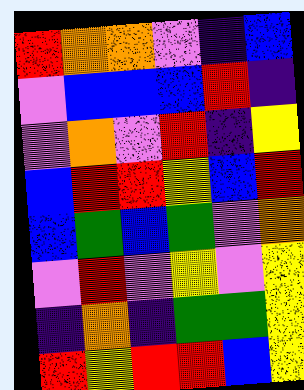[["red", "orange", "orange", "violet", "indigo", "blue"], ["violet", "blue", "blue", "blue", "red", "indigo"], ["violet", "orange", "violet", "red", "indigo", "yellow"], ["blue", "red", "red", "yellow", "blue", "red"], ["blue", "green", "blue", "green", "violet", "orange"], ["violet", "red", "violet", "yellow", "violet", "yellow"], ["indigo", "orange", "indigo", "green", "green", "yellow"], ["red", "yellow", "red", "red", "blue", "yellow"]]